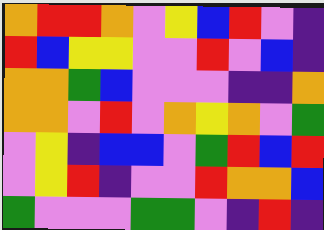[["orange", "red", "red", "orange", "violet", "yellow", "blue", "red", "violet", "indigo"], ["red", "blue", "yellow", "yellow", "violet", "violet", "red", "violet", "blue", "indigo"], ["orange", "orange", "green", "blue", "violet", "violet", "violet", "indigo", "indigo", "orange"], ["orange", "orange", "violet", "red", "violet", "orange", "yellow", "orange", "violet", "green"], ["violet", "yellow", "indigo", "blue", "blue", "violet", "green", "red", "blue", "red"], ["violet", "yellow", "red", "indigo", "violet", "violet", "red", "orange", "orange", "blue"], ["green", "violet", "violet", "violet", "green", "green", "violet", "indigo", "red", "indigo"]]